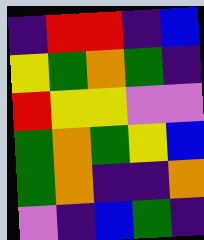[["indigo", "red", "red", "indigo", "blue"], ["yellow", "green", "orange", "green", "indigo"], ["red", "yellow", "yellow", "violet", "violet"], ["green", "orange", "green", "yellow", "blue"], ["green", "orange", "indigo", "indigo", "orange"], ["violet", "indigo", "blue", "green", "indigo"]]